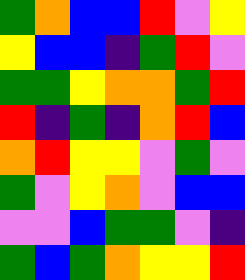[["green", "orange", "blue", "blue", "red", "violet", "yellow"], ["yellow", "blue", "blue", "indigo", "green", "red", "violet"], ["green", "green", "yellow", "orange", "orange", "green", "red"], ["red", "indigo", "green", "indigo", "orange", "red", "blue"], ["orange", "red", "yellow", "yellow", "violet", "green", "violet"], ["green", "violet", "yellow", "orange", "violet", "blue", "blue"], ["violet", "violet", "blue", "green", "green", "violet", "indigo"], ["green", "blue", "green", "orange", "yellow", "yellow", "red"]]